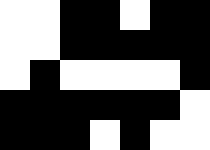[["white", "white", "black", "black", "white", "black", "black"], ["white", "white", "black", "black", "black", "black", "black"], ["white", "black", "white", "white", "white", "white", "black"], ["black", "black", "black", "black", "black", "black", "white"], ["black", "black", "black", "white", "black", "white", "white"]]